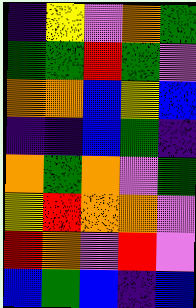[["indigo", "yellow", "violet", "orange", "green"], ["green", "green", "red", "green", "violet"], ["orange", "orange", "blue", "yellow", "blue"], ["indigo", "indigo", "blue", "green", "indigo"], ["orange", "green", "orange", "violet", "green"], ["yellow", "red", "orange", "orange", "violet"], ["red", "orange", "violet", "red", "violet"], ["blue", "green", "blue", "indigo", "blue"]]